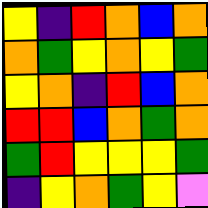[["yellow", "indigo", "red", "orange", "blue", "orange"], ["orange", "green", "yellow", "orange", "yellow", "green"], ["yellow", "orange", "indigo", "red", "blue", "orange"], ["red", "red", "blue", "orange", "green", "orange"], ["green", "red", "yellow", "yellow", "yellow", "green"], ["indigo", "yellow", "orange", "green", "yellow", "violet"]]